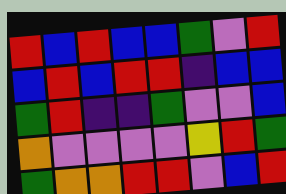[["red", "blue", "red", "blue", "blue", "green", "violet", "red"], ["blue", "red", "blue", "red", "red", "indigo", "blue", "blue"], ["green", "red", "indigo", "indigo", "green", "violet", "violet", "blue"], ["orange", "violet", "violet", "violet", "violet", "yellow", "red", "green"], ["green", "orange", "orange", "red", "red", "violet", "blue", "red"]]